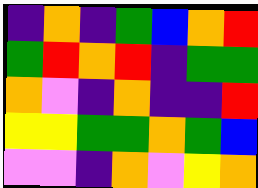[["indigo", "orange", "indigo", "green", "blue", "orange", "red"], ["green", "red", "orange", "red", "indigo", "green", "green"], ["orange", "violet", "indigo", "orange", "indigo", "indigo", "red"], ["yellow", "yellow", "green", "green", "orange", "green", "blue"], ["violet", "violet", "indigo", "orange", "violet", "yellow", "orange"]]